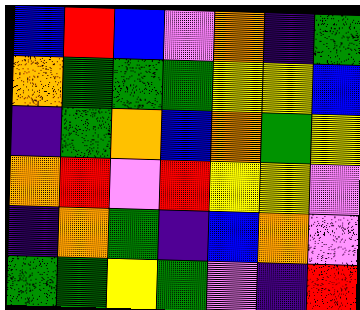[["blue", "red", "blue", "violet", "orange", "indigo", "green"], ["orange", "green", "green", "green", "yellow", "yellow", "blue"], ["indigo", "green", "orange", "blue", "orange", "green", "yellow"], ["orange", "red", "violet", "red", "yellow", "yellow", "violet"], ["indigo", "orange", "green", "indigo", "blue", "orange", "violet"], ["green", "green", "yellow", "green", "violet", "indigo", "red"]]